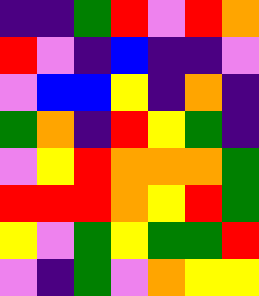[["indigo", "indigo", "green", "red", "violet", "red", "orange"], ["red", "violet", "indigo", "blue", "indigo", "indigo", "violet"], ["violet", "blue", "blue", "yellow", "indigo", "orange", "indigo"], ["green", "orange", "indigo", "red", "yellow", "green", "indigo"], ["violet", "yellow", "red", "orange", "orange", "orange", "green"], ["red", "red", "red", "orange", "yellow", "red", "green"], ["yellow", "violet", "green", "yellow", "green", "green", "red"], ["violet", "indigo", "green", "violet", "orange", "yellow", "yellow"]]